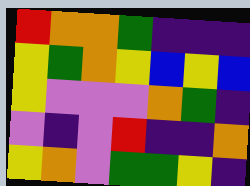[["red", "orange", "orange", "green", "indigo", "indigo", "indigo"], ["yellow", "green", "orange", "yellow", "blue", "yellow", "blue"], ["yellow", "violet", "violet", "violet", "orange", "green", "indigo"], ["violet", "indigo", "violet", "red", "indigo", "indigo", "orange"], ["yellow", "orange", "violet", "green", "green", "yellow", "indigo"]]